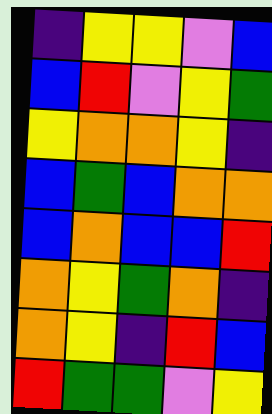[["indigo", "yellow", "yellow", "violet", "blue"], ["blue", "red", "violet", "yellow", "green"], ["yellow", "orange", "orange", "yellow", "indigo"], ["blue", "green", "blue", "orange", "orange"], ["blue", "orange", "blue", "blue", "red"], ["orange", "yellow", "green", "orange", "indigo"], ["orange", "yellow", "indigo", "red", "blue"], ["red", "green", "green", "violet", "yellow"]]